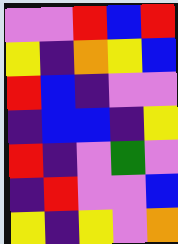[["violet", "violet", "red", "blue", "red"], ["yellow", "indigo", "orange", "yellow", "blue"], ["red", "blue", "indigo", "violet", "violet"], ["indigo", "blue", "blue", "indigo", "yellow"], ["red", "indigo", "violet", "green", "violet"], ["indigo", "red", "violet", "violet", "blue"], ["yellow", "indigo", "yellow", "violet", "orange"]]